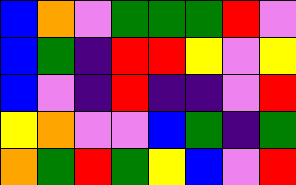[["blue", "orange", "violet", "green", "green", "green", "red", "violet"], ["blue", "green", "indigo", "red", "red", "yellow", "violet", "yellow"], ["blue", "violet", "indigo", "red", "indigo", "indigo", "violet", "red"], ["yellow", "orange", "violet", "violet", "blue", "green", "indigo", "green"], ["orange", "green", "red", "green", "yellow", "blue", "violet", "red"]]